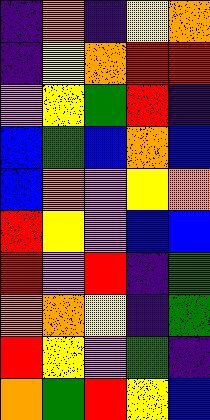[["indigo", "orange", "indigo", "yellow", "orange"], ["indigo", "yellow", "orange", "red", "red"], ["violet", "yellow", "green", "red", "indigo"], ["blue", "green", "blue", "orange", "blue"], ["blue", "orange", "violet", "yellow", "orange"], ["red", "yellow", "violet", "blue", "blue"], ["red", "violet", "red", "indigo", "green"], ["orange", "orange", "yellow", "indigo", "green"], ["red", "yellow", "violet", "green", "indigo"], ["orange", "green", "red", "yellow", "blue"]]